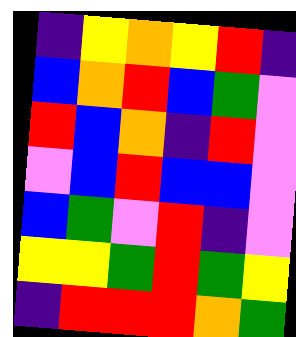[["indigo", "yellow", "orange", "yellow", "red", "indigo"], ["blue", "orange", "red", "blue", "green", "violet"], ["red", "blue", "orange", "indigo", "red", "violet"], ["violet", "blue", "red", "blue", "blue", "violet"], ["blue", "green", "violet", "red", "indigo", "violet"], ["yellow", "yellow", "green", "red", "green", "yellow"], ["indigo", "red", "red", "red", "orange", "green"]]